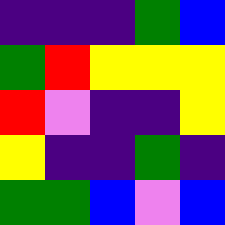[["indigo", "indigo", "indigo", "green", "blue"], ["green", "red", "yellow", "yellow", "yellow"], ["red", "violet", "indigo", "indigo", "yellow"], ["yellow", "indigo", "indigo", "green", "indigo"], ["green", "green", "blue", "violet", "blue"]]